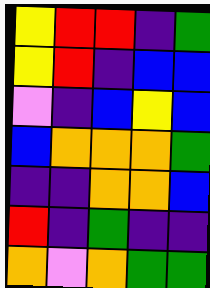[["yellow", "red", "red", "indigo", "green"], ["yellow", "red", "indigo", "blue", "blue"], ["violet", "indigo", "blue", "yellow", "blue"], ["blue", "orange", "orange", "orange", "green"], ["indigo", "indigo", "orange", "orange", "blue"], ["red", "indigo", "green", "indigo", "indigo"], ["orange", "violet", "orange", "green", "green"]]